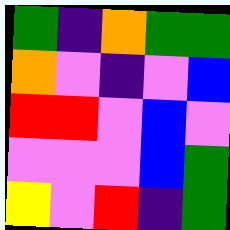[["green", "indigo", "orange", "green", "green"], ["orange", "violet", "indigo", "violet", "blue"], ["red", "red", "violet", "blue", "violet"], ["violet", "violet", "violet", "blue", "green"], ["yellow", "violet", "red", "indigo", "green"]]